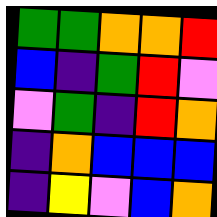[["green", "green", "orange", "orange", "red"], ["blue", "indigo", "green", "red", "violet"], ["violet", "green", "indigo", "red", "orange"], ["indigo", "orange", "blue", "blue", "blue"], ["indigo", "yellow", "violet", "blue", "orange"]]